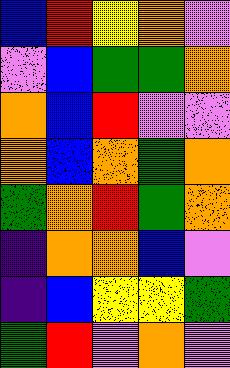[["blue", "red", "yellow", "orange", "violet"], ["violet", "blue", "green", "green", "orange"], ["orange", "blue", "red", "violet", "violet"], ["orange", "blue", "orange", "green", "orange"], ["green", "orange", "red", "green", "orange"], ["indigo", "orange", "orange", "blue", "violet"], ["indigo", "blue", "yellow", "yellow", "green"], ["green", "red", "violet", "orange", "violet"]]